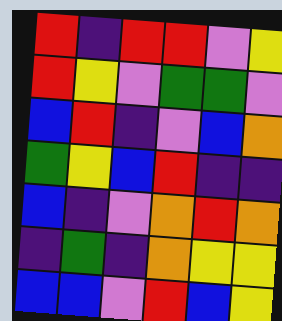[["red", "indigo", "red", "red", "violet", "yellow"], ["red", "yellow", "violet", "green", "green", "violet"], ["blue", "red", "indigo", "violet", "blue", "orange"], ["green", "yellow", "blue", "red", "indigo", "indigo"], ["blue", "indigo", "violet", "orange", "red", "orange"], ["indigo", "green", "indigo", "orange", "yellow", "yellow"], ["blue", "blue", "violet", "red", "blue", "yellow"]]